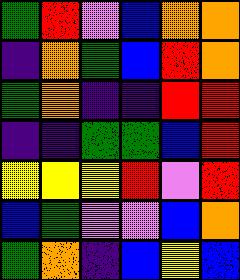[["green", "red", "violet", "blue", "orange", "orange"], ["indigo", "orange", "green", "blue", "red", "orange"], ["green", "orange", "indigo", "indigo", "red", "red"], ["indigo", "indigo", "green", "green", "blue", "red"], ["yellow", "yellow", "yellow", "red", "violet", "red"], ["blue", "green", "violet", "violet", "blue", "orange"], ["green", "orange", "indigo", "blue", "yellow", "blue"]]